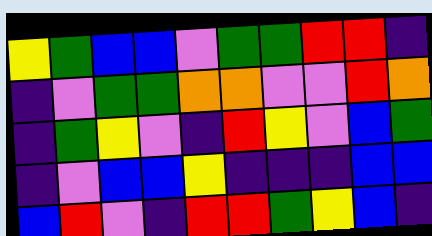[["yellow", "green", "blue", "blue", "violet", "green", "green", "red", "red", "indigo"], ["indigo", "violet", "green", "green", "orange", "orange", "violet", "violet", "red", "orange"], ["indigo", "green", "yellow", "violet", "indigo", "red", "yellow", "violet", "blue", "green"], ["indigo", "violet", "blue", "blue", "yellow", "indigo", "indigo", "indigo", "blue", "blue"], ["blue", "red", "violet", "indigo", "red", "red", "green", "yellow", "blue", "indigo"]]